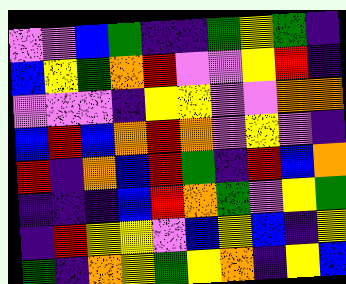[["violet", "violet", "blue", "green", "indigo", "indigo", "green", "yellow", "green", "indigo"], ["blue", "yellow", "green", "orange", "red", "violet", "violet", "yellow", "red", "indigo"], ["violet", "violet", "violet", "indigo", "yellow", "yellow", "violet", "violet", "orange", "orange"], ["blue", "red", "blue", "orange", "red", "orange", "violet", "yellow", "violet", "indigo"], ["red", "indigo", "orange", "blue", "red", "green", "indigo", "red", "blue", "orange"], ["indigo", "indigo", "indigo", "blue", "red", "orange", "green", "violet", "yellow", "green"], ["indigo", "red", "yellow", "yellow", "violet", "blue", "yellow", "blue", "indigo", "yellow"], ["green", "indigo", "orange", "yellow", "green", "yellow", "orange", "indigo", "yellow", "blue"]]